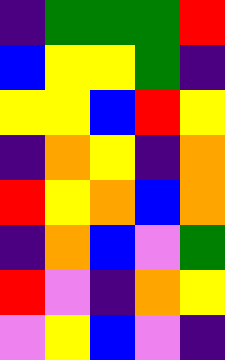[["indigo", "green", "green", "green", "red"], ["blue", "yellow", "yellow", "green", "indigo"], ["yellow", "yellow", "blue", "red", "yellow"], ["indigo", "orange", "yellow", "indigo", "orange"], ["red", "yellow", "orange", "blue", "orange"], ["indigo", "orange", "blue", "violet", "green"], ["red", "violet", "indigo", "orange", "yellow"], ["violet", "yellow", "blue", "violet", "indigo"]]